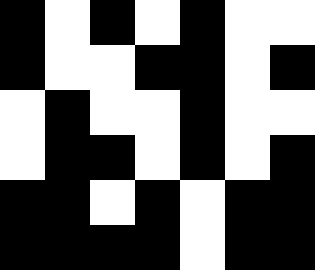[["black", "white", "black", "white", "black", "white", "white"], ["black", "white", "white", "black", "black", "white", "black"], ["white", "black", "white", "white", "black", "white", "white"], ["white", "black", "black", "white", "black", "white", "black"], ["black", "black", "white", "black", "white", "black", "black"], ["black", "black", "black", "black", "white", "black", "black"]]